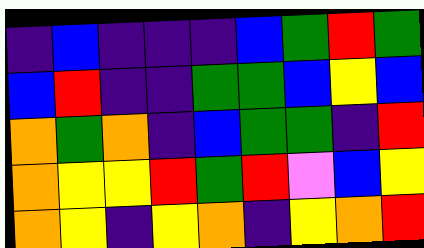[["indigo", "blue", "indigo", "indigo", "indigo", "blue", "green", "red", "green"], ["blue", "red", "indigo", "indigo", "green", "green", "blue", "yellow", "blue"], ["orange", "green", "orange", "indigo", "blue", "green", "green", "indigo", "red"], ["orange", "yellow", "yellow", "red", "green", "red", "violet", "blue", "yellow"], ["orange", "yellow", "indigo", "yellow", "orange", "indigo", "yellow", "orange", "red"]]